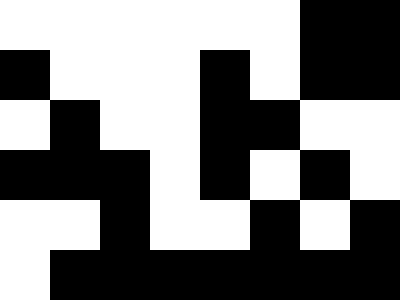[["white", "white", "white", "white", "white", "white", "black", "black"], ["black", "white", "white", "white", "black", "white", "black", "black"], ["white", "black", "white", "white", "black", "black", "white", "white"], ["black", "black", "black", "white", "black", "white", "black", "white"], ["white", "white", "black", "white", "white", "black", "white", "black"], ["white", "black", "black", "black", "black", "black", "black", "black"]]